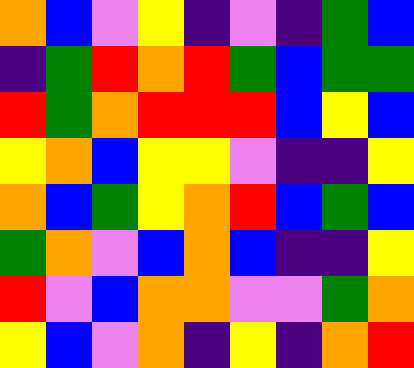[["orange", "blue", "violet", "yellow", "indigo", "violet", "indigo", "green", "blue"], ["indigo", "green", "red", "orange", "red", "green", "blue", "green", "green"], ["red", "green", "orange", "red", "red", "red", "blue", "yellow", "blue"], ["yellow", "orange", "blue", "yellow", "yellow", "violet", "indigo", "indigo", "yellow"], ["orange", "blue", "green", "yellow", "orange", "red", "blue", "green", "blue"], ["green", "orange", "violet", "blue", "orange", "blue", "indigo", "indigo", "yellow"], ["red", "violet", "blue", "orange", "orange", "violet", "violet", "green", "orange"], ["yellow", "blue", "violet", "orange", "indigo", "yellow", "indigo", "orange", "red"]]